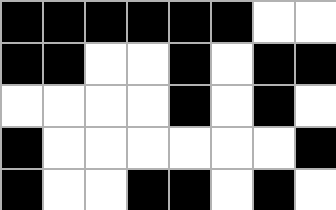[["black", "black", "black", "black", "black", "black", "white", "white"], ["black", "black", "white", "white", "black", "white", "black", "black"], ["white", "white", "white", "white", "black", "white", "black", "white"], ["black", "white", "white", "white", "white", "white", "white", "black"], ["black", "white", "white", "black", "black", "white", "black", "white"]]